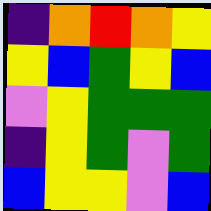[["indigo", "orange", "red", "orange", "yellow"], ["yellow", "blue", "green", "yellow", "blue"], ["violet", "yellow", "green", "green", "green"], ["indigo", "yellow", "green", "violet", "green"], ["blue", "yellow", "yellow", "violet", "blue"]]